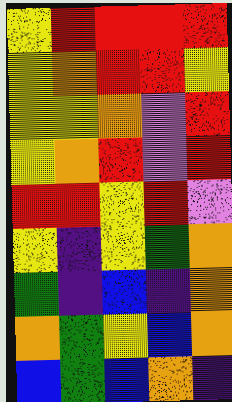[["yellow", "red", "red", "red", "red"], ["yellow", "orange", "red", "red", "yellow"], ["yellow", "yellow", "orange", "violet", "red"], ["yellow", "orange", "red", "violet", "red"], ["red", "red", "yellow", "red", "violet"], ["yellow", "indigo", "yellow", "green", "orange"], ["green", "indigo", "blue", "indigo", "orange"], ["orange", "green", "yellow", "blue", "orange"], ["blue", "green", "blue", "orange", "indigo"]]